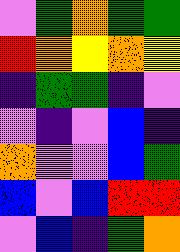[["violet", "green", "orange", "green", "green"], ["red", "orange", "yellow", "orange", "yellow"], ["indigo", "green", "green", "indigo", "violet"], ["violet", "indigo", "violet", "blue", "indigo"], ["orange", "violet", "violet", "blue", "green"], ["blue", "violet", "blue", "red", "red"], ["violet", "blue", "indigo", "green", "orange"]]